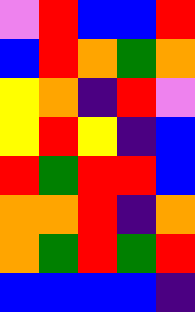[["violet", "red", "blue", "blue", "red"], ["blue", "red", "orange", "green", "orange"], ["yellow", "orange", "indigo", "red", "violet"], ["yellow", "red", "yellow", "indigo", "blue"], ["red", "green", "red", "red", "blue"], ["orange", "orange", "red", "indigo", "orange"], ["orange", "green", "red", "green", "red"], ["blue", "blue", "blue", "blue", "indigo"]]